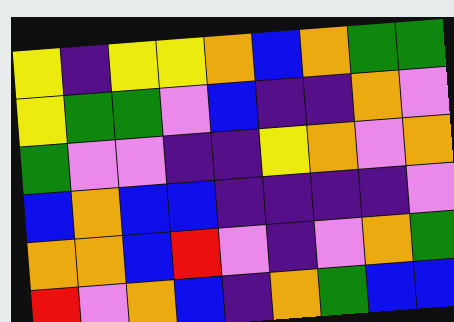[["yellow", "indigo", "yellow", "yellow", "orange", "blue", "orange", "green", "green"], ["yellow", "green", "green", "violet", "blue", "indigo", "indigo", "orange", "violet"], ["green", "violet", "violet", "indigo", "indigo", "yellow", "orange", "violet", "orange"], ["blue", "orange", "blue", "blue", "indigo", "indigo", "indigo", "indigo", "violet"], ["orange", "orange", "blue", "red", "violet", "indigo", "violet", "orange", "green"], ["red", "violet", "orange", "blue", "indigo", "orange", "green", "blue", "blue"]]